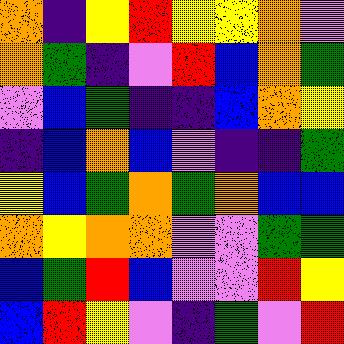[["orange", "indigo", "yellow", "red", "yellow", "yellow", "orange", "violet"], ["orange", "green", "indigo", "violet", "red", "blue", "orange", "green"], ["violet", "blue", "green", "indigo", "indigo", "blue", "orange", "yellow"], ["indigo", "blue", "orange", "blue", "violet", "indigo", "indigo", "green"], ["yellow", "blue", "green", "orange", "green", "orange", "blue", "blue"], ["orange", "yellow", "orange", "orange", "violet", "violet", "green", "green"], ["blue", "green", "red", "blue", "violet", "violet", "red", "yellow"], ["blue", "red", "yellow", "violet", "indigo", "green", "violet", "red"]]